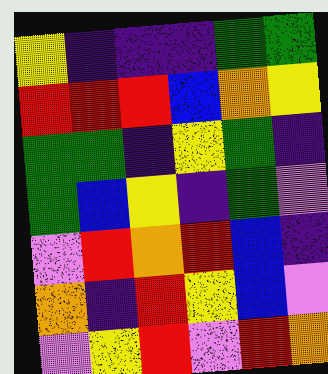[["yellow", "indigo", "indigo", "indigo", "green", "green"], ["red", "red", "red", "blue", "orange", "yellow"], ["green", "green", "indigo", "yellow", "green", "indigo"], ["green", "blue", "yellow", "indigo", "green", "violet"], ["violet", "red", "orange", "red", "blue", "indigo"], ["orange", "indigo", "red", "yellow", "blue", "violet"], ["violet", "yellow", "red", "violet", "red", "orange"]]